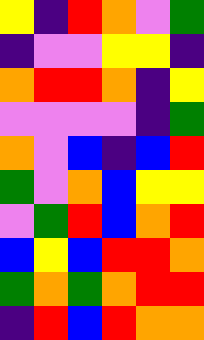[["yellow", "indigo", "red", "orange", "violet", "green"], ["indigo", "violet", "violet", "yellow", "yellow", "indigo"], ["orange", "red", "red", "orange", "indigo", "yellow"], ["violet", "violet", "violet", "violet", "indigo", "green"], ["orange", "violet", "blue", "indigo", "blue", "red"], ["green", "violet", "orange", "blue", "yellow", "yellow"], ["violet", "green", "red", "blue", "orange", "red"], ["blue", "yellow", "blue", "red", "red", "orange"], ["green", "orange", "green", "orange", "red", "red"], ["indigo", "red", "blue", "red", "orange", "orange"]]